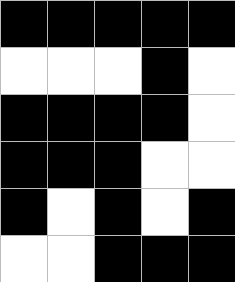[["black", "black", "black", "black", "black"], ["white", "white", "white", "black", "white"], ["black", "black", "black", "black", "white"], ["black", "black", "black", "white", "white"], ["black", "white", "black", "white", "black"], ["white", "white", "black", "black", "black"]]